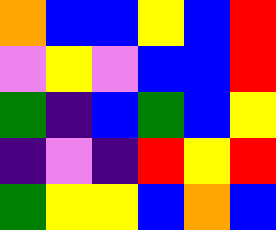[["orange", "blue", "blue", "yellow", "blue", "red"], ["violet", "yellow", "violet", "blue", "blue", "red"], ["green", "indigo", "blue", "green", "blue", "yellow"], ["indigo", "violet", "indigo", "red", "yellow", "red"], ["green", "yellow", "yellow", "blue", "orange", "blue"]]